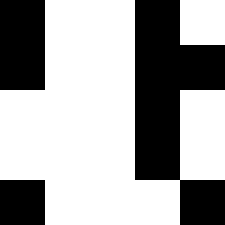[["black", "white", "white", "black", "white"], ["black", "white", "white", "black", "black"], ["white", "white", "white", "black", "white"], ["white", "white", "white", "black", "white"], ["black", "white", "white", "white", "black"]]